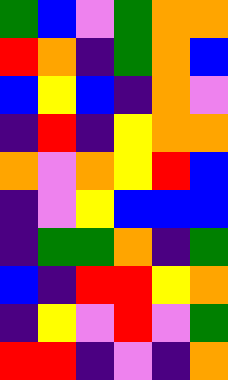[["green", "blue", "violet", "green", "orange", "orange"], ["red", "orange", "indigo", "green", "orange", "blue"], ["blue", "yellow", "blue", "indigo", "orange", "violet"], ["indigo", "red", "indigo", "yellow", "orange", "orange"], ["orange", "violet", "orange", "yellow", "red", "blue"], ["indigo", "violet", "yellow", "blue", "blue", "blue"], ["indigo", "green", "green", "orange", "indigo", "green"], ["blue", "indigo", "red", "red", "yellow", "orange"], ["indigo", "yellow", "violet", "red", "violet", "green"], ["red", "red", "indigo", "violet", "indigo", "orange"]]